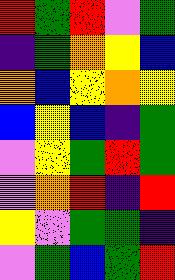[["red", "green", "red", "violet", "green"], ["indigo", "green", "orange", "yellow", "blue"], ["orange", "blue", "yellow", "orange", "yellow"], ["blue", "yellow", "blue", "indigo", "green"], ["violet", "yellow", "green", "red", "green"], ["violet", "orange", "red", "indigo", "red"], ["yellow", "violet", "green", "green", "indigo"], ["violet", "green", "blue", "green", "red"]]